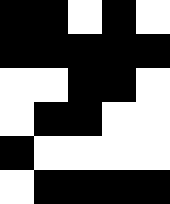[["black", "black", "white", "black", "white"], ["black", "black", "black", "black", "black"], ["white", "white", "black", "black", "white"], ["white", "black", "black", "white", "white"], ["black", "white", "white", "white", "white"], ["white", "black", "black", "black", "black"]]